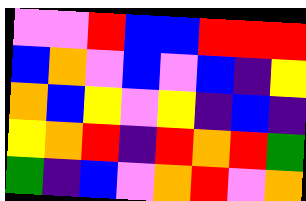[["violet", "violet", "red", "blue", "blue", "red", "red", "red"], ["blue", "orange", "violet", "blue", "violet", "blue", "indigo", "yellow"], ["orange", "blue", "yellow", "violet", "yellow", "indigo", "blue", "indigo"], ["yellow", "orange", "red", "indigo", "red", "orange", "red", "green"], ["green", "indigo", "blue", "violet", "orange", "red", "violet", "orange"]]